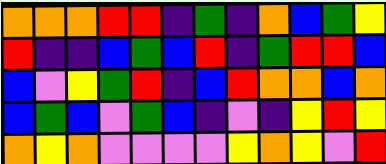[["orange", "orange", "orange", "red", "red", "indigo", "green", "indigo", "orange", "blue", "green", "yellow"], ["red", "indigo", "indigo", "blue", "green", "blue", "red", "indigo", "green", "red", "red", "blue"], ["blue", "violet", "yellow", "green", "red", "indigo", "blue", "red", "orange", "orange", "blue", "orange"], ["blue", "green", "blue", "violet", "green", "blue", "indigo", "violet", "indigo", "yellow", "red", "yellow"], ["orange", "yellow", "orange", "violet", "violet", "violet", "violet", "yellow", "orange", "yellow", "violet", "red"]]